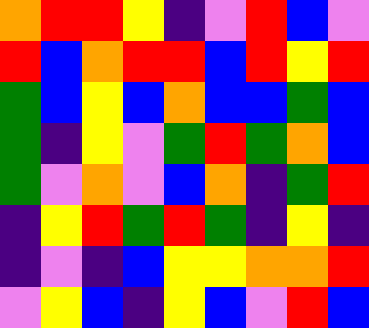[["orange", "red", "red", "yellow", "indigo", "violet", "red", "blue", "violet"], ["red", "blue", "orange", "red", "red", "blue", "red", "yellow", "red"], ["green", "blue", "yellow", "blue", "orange", "blue", "blue", "green", "blue"], ["green", "indigo", "yellow", "violet", "green", "red", "green", "orange", "blue"], ["green", "violet", "orange", "violet", "blue", "orange", "indigo", "green", "red"], ["indigo", "yellow", "red", "green", "red", "green", "indigo", "yellow", "indigo"], ["indigo", "violet", "indigo", "blue", "yellow", "yellow", "orange", "orange", "red"], ["violet", "yellow", "blue", "indigo", "yellow", "blue", "violet", "red", "blue"]]